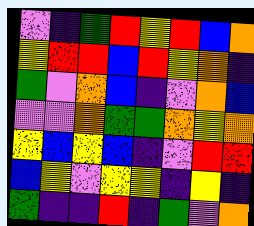[["violet", "indigo", "green", "red", "yellow", "red", "blue", "orange"], ["yellow", "red", "red", "blue", "red", "yellow", "orange", "indigo"], ["green", "violet", "orange", "blue", "indigo", "violet", "orange", "blue"], ["violet", "violet", "orange", "green", "green", "orange", "yellow", "orange"], ["yellow", "blue", "yellow", "blue", "indigo", "violet", "red", "red"], ["blue", "yellow", "violet", "yellow", "yellow", "indigo", "yellow", "indigo"], ["green", "indigo", "indigo", "red", "indigo", "green", "violet", "orange"]]